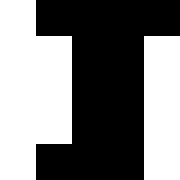[["white", "black", "black", "black", "black"], ["white", "white", "black", "black", "white"], ["white", "white", "black", "black", "white"], ["white", "white", "black", "black", "white"], ["white", "black", "black", "black", "white"]]